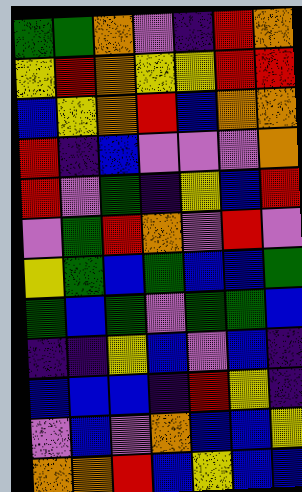[["green", "green", "orange", "violet", "indigo", "red", "orange"], ["yellow", "red", "orange", "yellow", "yellow", "red", "red"], ["blue", "yellow", "orange", "red", "blue", "orange", "orange"], ["red", "indigo", "blue", "violet", "violet", "violet", "orange"], ["red", "violet", "green", "indigo", "yellow", "blue", "red"], ["violet", "green", "red", "orange", "violet", "red", "violet"], ["yellow", "green", "blue", "green", "blue", "blue", "green"], ["green", "blue", "green", "violet", "green", "green", "blue"], ["indigo", "indigo", "yellow", "blue", "violet", "blue", "indigo"], ["blue", "blue", "blue", "indigo", "red", "yellow", "indigo"], ["violet", "blue", "violet", "orange", "blue", "blue", "yellow"], ["orange", "orange", "red", "blue", "yellow", "blue", "blue"]]